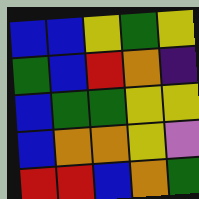[["blue", "blue", "yellow", "green", "yellow"], ["green", "blue", "red", "orange", "indigo"], ["blue", "green", "green", "yellow", "yellow"], ["blue", "orange", "orange", "yellow", "violet"], ["red", "red", "blue", "orange", "green"]]